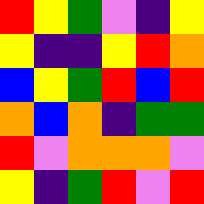[["red", "yellow", "green", "violet", "indigo", "yellow"], ["yellow", "indigo", "indigo", "yellow", "red", "orange"], ["blue", "yellow", "green", "red", "blue", "red"], ["orange", "blue", "orange", "indigo", "green", "green"], ["red", "violet", "orange", "orange", "orange", "violet"], ["yellow", "indigo", "green", "red", "violet", "red"]]